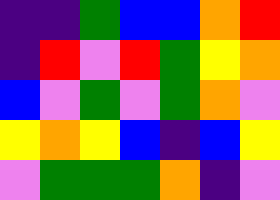[["indigo", "indigo", "green", "blue", "blue", "orange", "red"], ["indigo", "red", "violet", "red", "green", "yellow", "orange"], ["blue", "violet", "green", "violet", "green", "orange", "violet"], ["yellow", "orange", "yellow", "blue", "indigo", "blue", "yellow"], ["violet", "green", "green", "green", "orange", "indigo", "violet"]]